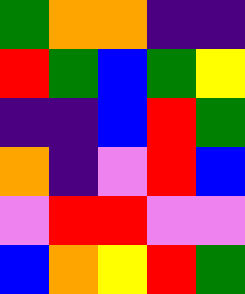[["green", "orange", "orange", "indigo", "indigo"], ["red", "green", "blue", "green", "yellow"], ["indigo", "indigo", "blue", "red", "green"], ["orange", "indigo", "violet", "red", "blue"], ["violet", "red", "red", "violet", "violet"], ["blue", "orange", "yellow", "red", "green"]]